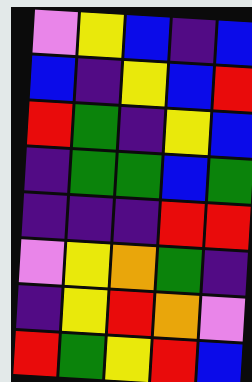[["violet", "yellow", "blue", "indigo", "blue"], ["blue", "indigo", "yellow", "blue", "red"], ["red", "green", "indigo", "yellow", "blue"], ["indigo", "green", "green", "blue", "green"], ["indigo", "indigo", "indigo", "red", "red"], ["violet", "yellow", "orange", "green", "indigo"], ["indigo", "yellow", "red", "orange", "violet"], ["red", "green", "yellow", "red", "blue"]]